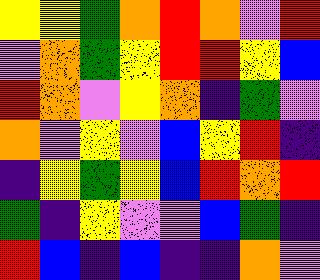[["yellow", "yellow", "green", "orange", "red", "orange", "violet", "red"], ["violet", "orange", "green", "yellow", "red", "red", "yellow", "blue"], ["red", "orange", "violet", "yellow", "orange", "indigo", "green", "violet"], ["orange", "violet", "yellow", "violet", "blue", "yellow", "red", "indigo"], ["indigo", "yellow", "green", "yellow", "blue", "red", "orange", "red"], ["green", "indigo", "yellow", "violet", "violet", "blue", "green", "indigo"], ["red", "blue", "indigo", "blue", "indigo", "indigo", "orange", "violet"]]